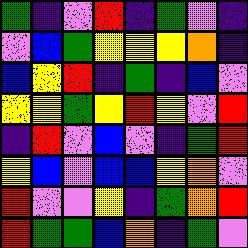[["green", "indigo", "violet", "red", "indigo", "green", "violet", "indigo"], ["violet", "blue", "green", "yellow", "yellow", "yellow", "orange", "indigo"], ["blue", "yellow", "red", "indigo", "green", "indigo", "blue", "violet"], ["yellow", "yellow", "green", "yellow", "red", "yellow", "violet", "red"], ["indigo", "red", "violet", "blue", "violet", "indigo", "green", "red"], ["yellow", "blue", "violet", "blue", "blue", "yellow", "orange", "violet"], ["red", "violet", "violet", "yellow", "indigo", "green", "orange", "red"], ["red", "green", "green", "blue", "orange", "indigo", "green", "violet"]]